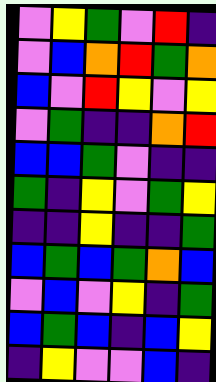[["violet", "yellow", "green", "violet", "red", "indigo"], ["violet", "blue", "orange", "red", "green", "orange"], ["blue", "violet", "red", "yellow", "violet", "yellow"], ["violet", "green", "indigo", "indigo", "orange", "red"], ["blue", "blue", "green", "violet", "indigo", "indigo"], ["green", "indigo", "yellow", "violet", "green", "yellow"], ["indigo", "indigo", "yellow", "indigo", "indigo", "green"], ["blue", "green", "blue", "green", "orange", "blue"], ["violet", "blue", "violet", "yellow", "indigo", "green"], ["blue", "green", "blue", "indigo", "blue", "yellow"], ["indigo", "yellow", "violet", "violet", "blue", "indigo"]]